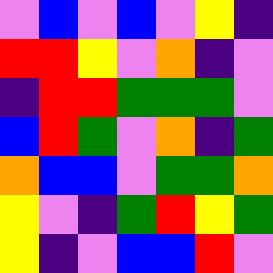[["violet", "blue", "violet", "blue", "violet", "yellow", "indigo"], ["red", "red", "yellow", "violet", "orange", "indigo", "violet"], ["indigo", "red", "red", "green", "green", "green", "violet"], ["blue", "red", "green", "violet", "orange", "indigo", "green"], ["orange", "blue", "blue", "violet", "green", "green", "orange"], ["yellow", "violet", "indigo", "green", "red", "yellow", "green"], ["yellow", "indigo", "violet", "blue", "blue", "red", "violet"]]